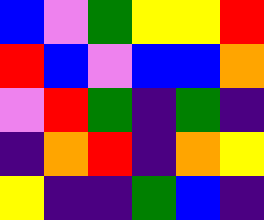[["blue", "violet", "green", "yellow", "yellow", "red"], ["red", "blue", "violet", "blue", "blue", "orange"], ["violet", "red", "green", "indigo", "green", "indigo"], ["indigo", "orange", "red", "indigo", "orange", "yellow"], ["yellow", "indigo", "indigo", "green", "blue", "indigo"]]